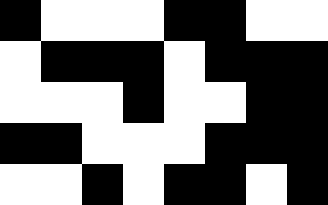[["black", "white", "white", "white", "black", "black", "white", "white"], ["white", "black", "black", "black", "white", "black", "black", "black"], ["white", "white", "white", "black", "white", "white", "black", "black"], ["black", "black", "white", "white", "white", "black", "black", "black"], ["white", "white", "black", "white", "black", "black", "white", "black"]]